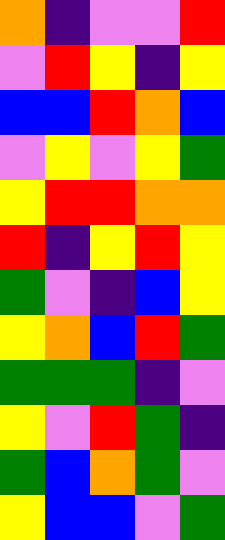[["orange", "indigo", "violet", "violet", "red"], ["violet", "red", "yellow", "indigo", "yellow"], ["blue", "blue", "red", "orange", "blue"], ["violet", "yellow", "violet", "yellow", "green"], ["yellow", "red", "red", "orange", "orange"], ["red", "indigo", "yellow", "red", "yellow"], ["green", "violet", "indigo", "blue", "yellow"], ["yellow", "orange", "blue", "red", "green"], ["green", "green", "green", "indigo", "violet"], ["yellow", "violet", "red", "green", "indigo"], ["green", "blue", "orange", "green", "violet"], ["yellow", "blue", "blue", "violet", "green"]]